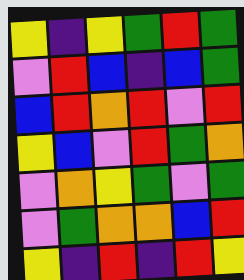[["yellow", "indigo", "yellow", "green", "red", "green"], ["violet", "red", "blue", "indigo", "blue", "green"], ["blue", "red", "orange", "red", "violet", "red"], ["yellow", "blue", "violet", "red", "green", "orange"], ["violet", "orange", "yellow", "green", "violet", "green"], ["violet", "green", "orange", "orange", "blue", "red"], ["yellow", "indigo", "red", "indigo", "red", "yellow"]]